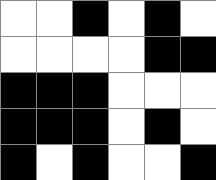[["white", "white", "black", "white", "black", "white"], ["white", "white", "white", "white", "black", "black"], ["black", "black", "black", "white", "white", "white"], ["black", "black", "black", "white", "black", "white"], ["black", "white", "black", "white", "white", "black"]]